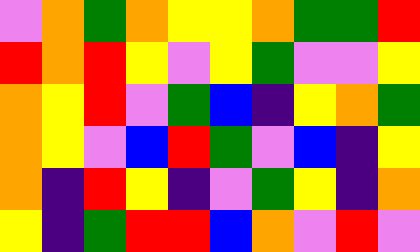[["violet", "orange", "green", "orange", "yellow", "yellow", "orange", "green", "green", "red"], ["red", "orange", "red", "yellow", "violet", "yellow", "green", "violet", "violet", "yellow"], ["orange", "yellow", "red", "violet", "green", "blue", "indigo", "yellow", "orange", "green"], ["orange", "yellow", "violet", "blue", "red", "green", "violet", "blue", "indigo", "yellow"], ["orange", "indigo", "red", "yellow", "indigo", "violet", "green", "yellow", "indigo", "orange"], ["yellow", "indigo", "green", "red", "red", "blue", "orange", "violet", "red", "violet"]]